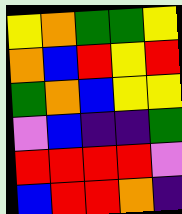[["yellow", "orange", "green", "green", "yellow"], ["orange", "blue", "red", "yellow", "red"], ["green", "orange", "blue", "yellow", "yellow"], ["violet", "blue", "indigo", "indigo", "green"], ["red", "red", "red", "red", "violet"], ["blue", "red", "red", "orange", "indigo"]]